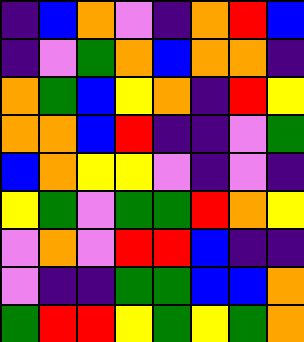[["indigo", "blue", "orange", "violet", "indigo", "orange", "red", "blue"], ["indigo", "violet", "green", "orange", "blue", "orange", "orange", "indigo"], ["orange", "green", "blue", "yellow", "orange", "indigo", "red", "yellow"], ["orange", "orange", "blue", "red", "indigo", "indigo", "violet", "green"], ["blue", "orange", "yellow", "yellow", "violet", "indigo", "violet", "indigo"], ["yellow", "green", "violet", "green", "green", "red", "orange", "yellow"], ["violet", "orange", "violet", "red", "red", "blue", "indigo", "indigo"], ["violet", "indigo", "indigo", "green", "green", "blue", "blue", "orange"], ["green", "red", "red", "yellow", "green", "yellow", "green", "orange"]]